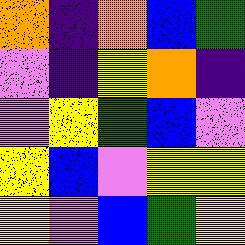[["orange", "indigo", "orange", "blue", "green"], ["violet", "indigo", "yellow", "orange", "indigo"], ["violet", "yellow", "green", "blue", "violet"], ["yellow", "blue", "violet", "yellow", "yellow"], ["yellow", "violet", "blue", "green", "yellow"]]